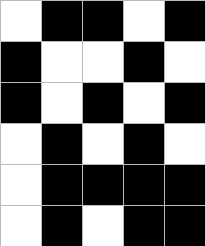[["white", "black", "black", "white", "black"], ["black", "white", "white", "black", "white"], ["black", "white", "black", "white", "black"], ["white", "black", "white", "black", "white"], ["white", "black", "black", "black", "black"], ["white", "black", "white", "black", "black"]]